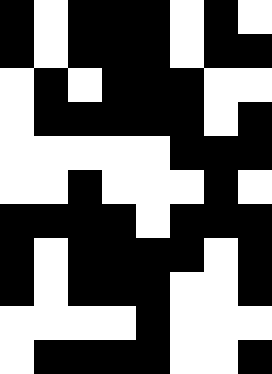[["black", "white", "black", "black", "black", "white", "black", "white"], ["black", "white", "black", "black", "black", "white", "black", "black"], ["white", "black", "white", "black", "black", "black", "white", "white"], ["white", "black", "black", "black", "black", "black", "white", "black"], ["white", "white", "white", "white", "white", "black", "black", "black"], ["white", "white", "black", "white", "white", "white", "black", "white"], ["black", "black", "black", "black", "white", "black", "black", "black"], ["black", "white", "black", "black", "black", "black", "white", "black"], ["black", "white", "black", "black", "black", "white", "white", "black"], ["white", "white", "white", "white", "black", "white", "white", "white"], ["white", "black", "black", "black", "black", "white", "white", "black"]]